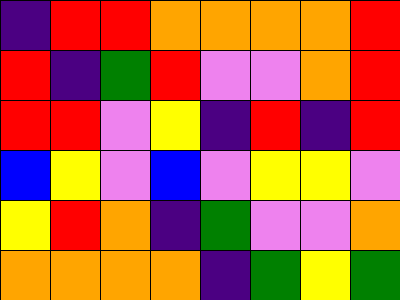[["indigo", "red", "red", "orange", "orange", "orange", "orange", "red"], ["red", "indigo", "green", "red", "violet", "violet", "orange", "red"], ["red", "red", "violet", "yellow", "indigo", "red", "indigo", "red"], ["blue", "yellow", "violet", "blue", "violet", "yellow", "yellow", "violet"], ["yellow", "red", "orange", "indigo", "green", "violet", "violet", "orange"], ["orange", "orange", "orange", "orange", "indigo", "green", "yellow", "green"]]